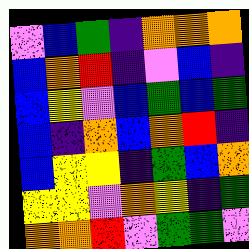[["violet", "blue", "green", "indigo", "orange", "orange", "orange"], ["blue", "orange", "red", "indigo", "violet", "blue", "indigo"], ["blue", "yellow", "violet", "blue", "green", "blue", "green"], ["blue", "indigo", "orange", "blue", "orange", "red", "indigo"], ["blue", "yellow", "yellow", "indigo", "green", "blue", "orange"], ["yellow", "yellow", "violet", "orange", "yellow", "indigo", "green"], ["orange", "orange", "red", "violet", "green", "green", "violet"]]